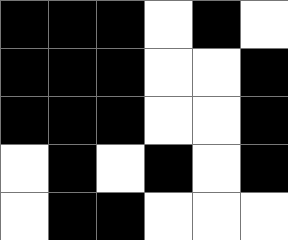[["black", "black", "black", "white", "black", "white"], ["black", "black", "black", "white", "white", "black"], ["black", "black", "black", "white", "white", "black"], ["white", "black", "white", "black", "white", "black"], ["white", "black", "black", "white", "white", "white"]]